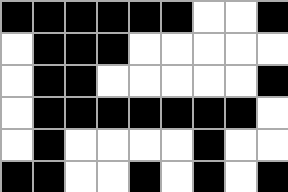[["black", "black", "black", "black", "black", "black", "white", "white", "black"], ["white", "black", "black", "black", "white", "white", "white", "white", "white"], ["white", "black", "black", "white", "white", "white", "white", "white", "black"], ["white", "black", "black", "black", "black", "black", "black", "black", "white"], ["white", "black", "white", "white", "white", "white", "black", "white", "white"], ["black", "black", "white", "white", "black", "white", "black", "white", "black"]]